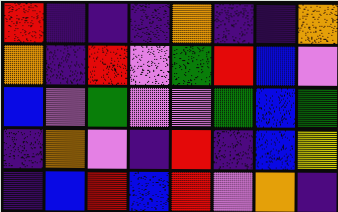[["red", "indigo", "indigo", "indigo", "orange", "indigo", "indigo", "orange"], ["orange", "indigo", "red", "violet", "green", "red", "blue", "violet"], ["blue", "violet", "green", "violet", "violet", "green", "blue", "green"], ["indigo", "orange", "violet", "indigo", "red", "indigo", "blue", "yellow"], ["indigo", "blue", "red", "blue", "red", "violet", "orange", "indigo"]]